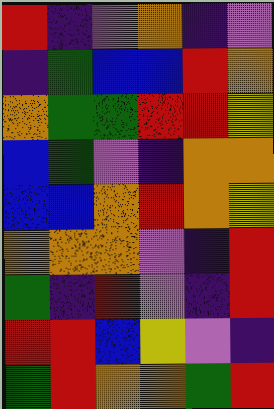[["red", "indigo", "violet", "orange", "indigo", "violet"], ["indigo", "green", "blue", "blue", "red", "orange"], ["orange", "green", "green", "red", "red", "yellow"], ["blue", "green", "violet", "indigo", "orange", "orange"], ["blue", "blue", "orange", "red", "orange", "yellow"], ["orange", "orange", "orange", "violet", "indigo", "red"], ["green", "indigo", "red", "violet", "indigo", "red"], ["red", "red", "blue", "yellow", "violet", "indigo"], ["green", "red", "orange", "orange", "green", "red"]]